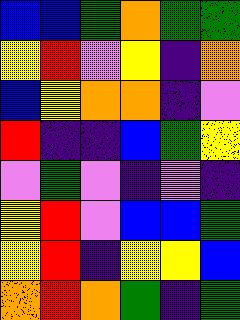[["blue", "blue", "green", "orange", "green", "green"], ["yellow", "red", "violet", "yellow", "indigo", "orange"], ["blue", "yellow", "orange", "orange", "indigo", "violet"], ["red", "indigo", "indigo", "blue", "green", "yellow"], ["violet", "green", "violet", "indigo", "violet", "indigo"], ["yellow", "red", "violet", "blue", "blue", "green"], ["yellow", "red", "indigo", "yellow", "yellow", "blue"], ["orange", "red", "orange", "green", "indigo", "green"]]